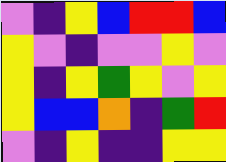[["violet", "indigo", "yellow", "blue", "red", "red", "blue"], ["yellow", "violet", "indigo", "violet", "violet", "yellow", "violet"], ["yellow", "indigo", "yellow", "green", "yellow", "violet", "yellow"], ["yellow", "blue", "blue", "orange", "indigo", "green", "red"], ["violet", "indigo", "yellow", "indigo", "indigo", "yellow", "yellow"]]